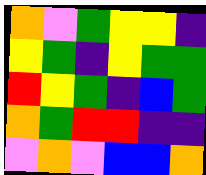[["orange", "violet", "green", "yellow", "yellow", "indigo"], ["yellow", "green", "indigo", "yellow", "green", "green"], ["red", "yellow", "green", "indigo", "blue", "green"], ["orange", "green", "red", "red", "indigo", "indigo"], ["violet", "orange", "violet", "blue", "blue", "orange"]]